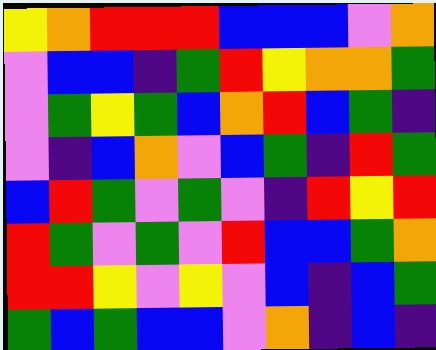[["yellow", "orange", "red", "red", "red", "blue", "blue", "blue", "violet", "orange"], ["violet", "blue", "blue", "indigo", "green", "red", "yellow", "orange", "orange", "green"], ["violet", "green", "yellow", "green", "blue", "orange", "red", "blue", "green", "indigo"], ["violet", "indigo", "blue", "orange", "violet", "blue", "green", "indigo", "red", "green"], ["blue", "red", "green", "violet", "green", "violet", "indigo", "red", "yellow", "red"], ["red", "green", "violet", "green", "violet", "red", "blue", "blue", "green", "orange"], ["red", "red", "yellow", "violet", "yellow", "violet", "blue", "indigo", "blue", "green"], ["green", "blue", "green", "blue", "blue", "violet", "orange", "indigo", "blue", "indigo"]]